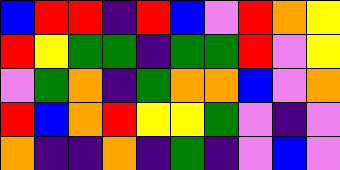[["blue", "red", "red", "indigo", "red", "blue", "violet", "red", "orange", "yellow"], ["red", "yellow", "green", "green", "indigo", "green", "green", "red", "violet", "yellow"], ["violet", "green", "orange", "indigo", "green", "orange", "orange", "blue", "violet", "orange"], ["red", "blue", "orange", "red", "yellow", "yellow", "green", "violet", "indigo", "violet"], ["orange", "indigo", "indigo", "orange", "indigo", "green", "indigo", "violet", "blue", "violet"]]